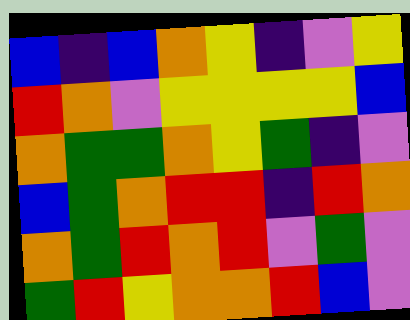[["blue", "indigo", "blue", "orange", "yellow", "indigo", "violet", "yellow"], ["red", "orange", "violet", "yellow", "yellow", "yellow", "yellow", "blue"], ["orange", "green", "green", "orange", "yellow", "green", "indigo", "violet"], ["blue", "green", "orange", "red", "red", "indigo", "red", "orange"], ["orange", "green", "red", "orange", "red", "violet", "green", "violet"], ["green", "red", "yellow", "orange", "orange", "red", "blue", "violet"]]